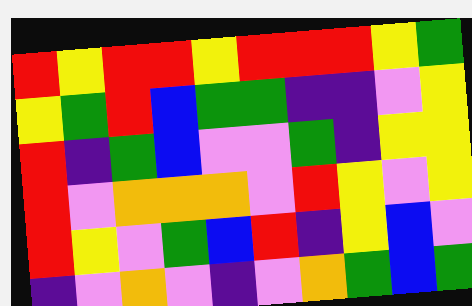[["red", "yellow", "red", "red", "yellow", "red", "red", "red", "yellow", "green"], ["yellow", "green", "red", "blue", "green", "green", "indigo", "indigo", "violet", "yellow"], ["red", "indigo", "green", "blue", "violet", "violet", "green", "indigo", "yellow", "yellow"], ["red", "violet", "orange", "orange", "orange", "violet", "red", "yellow", "violet", "yellow"], ["red", "yellow", "violet", "green", "blue", "red", "indigo", "yellow", "blue", "violet"], ["indigo", "violet", "orange", "violet", "indigo", "violet", "orange", "green", "blue", "green"]]